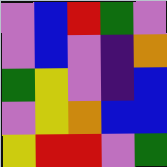[["violet", "blue", "red", "green", "violet"], ["violet", "blue", "violet", "indigo", "orange"], ["green", "yellow", "violet", "indigo", "blue"], ["violet", "yellow", "orange", "blue", "blue"], ["yellow", "red", "red", "violet", "green"]]